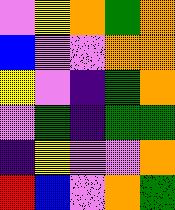[["violet", "yellow", "orange", "green", "orange"], ["blue", "violet", "violet", "orange", "orange"], ["yellow", "violet", "indigo", "green", "orange"], ["violet", "green", "indigo", "green", "green"], ["indigo", "yellow", "violet", "violet", "orange"], ["red", "blue", "violet", "orange", "green"]]